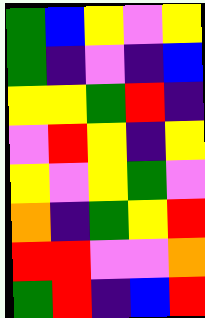[["green", "blue", "yellow", "violet", "yellow"], ["green", "indigo", "violet", "indigo", "blue"], ["yellow", "yellow", "green", "red", "indigo"], ["violet", "red", "yellow", "indigo", "yellow"], ["yellow", "violet", "yellow", "green", "violet"], ["orange", "indigo", "green", "yellow", "red"], ["red", "red", "violet", "violet", "orange"], ["green", "red", "indigo", "blue", "red"]]